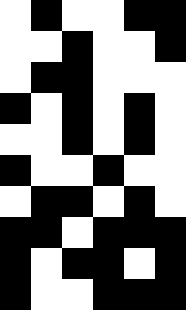[["white", "black", "white", "white", "black", "black"], ["white", "white", "black", "white", "white", "black"], ["white", "black", "black", "white", "white", "white"], ["black", "white", "black", "white", "black", "white"], ["white", "white", "black", "white", "black", "white"], ["black", "white", "white", "black", "white", "white"], ["white", "black", "black", "white", "black", "white"], ["black", "black", "white", "black", "black", "black"], ["black", "white", "black", "black", "white", "black"], ["black", "white", "white", "black", "black", "black"]]